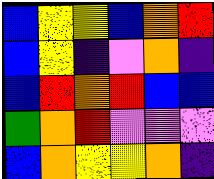[["blue", "yellow", "yellow", "blue", "orange", "red"], ["blue", "yellow", "indigo", "violet", "orange", "indigo"], ["blue", "red", "orange", "red", "blue", "blue"], ["green", "orange", "red", "violet", "violet", "violet"], ["blue", "orange", "yellow", "yellow", "orange", "indigo"]]